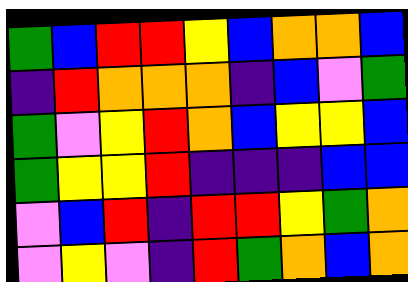[["green", "blue", "red", "red", "yellow", "blue", "orange", "orange", "blue"], ["indigo", "red", "orange", "orange", "orange", "indigo", "blue", "violet", "green"], ["green", "violet", "yellow", "red", "orange", "blue", "yellow", "yellow", "blue"], ["green", "yellow", "yellow", "red", "indigo", "indigo", "indigo", "blue", "blue"], ["violet", "blue", "red", "indigo", "red", "red", "yellow", "green", "orange"], ["violet", "yellow", "violet", "indigo", "red", "green", "orange", "blue", "orange"]]